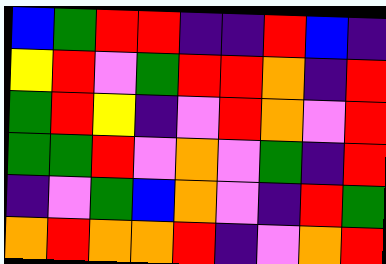[["blue", "green", "red", "red", "indigo", "indigo", "red", "blue", "indigo"], ["yellow", "red", "violet", "green", "red", "red", "orange", "indigo", "red"], ["green", "red", "yellow", "indigo", "violet", "red", "orange", "violet", "red"], ["green", "green", "red", "violet", "orange", "violet", "green", "indigo", "red"], ["indigo", "violet", "green", "blue", "orange", "violet", "indigo", "red", "green"], ["orange", "red", "orange", "orange", "red", "indigo", "violet", "orange", "red"]]